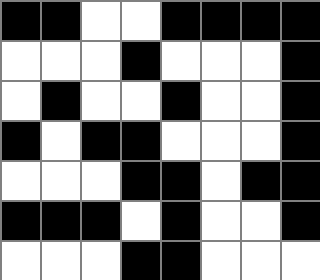[["black", "black", "white", "white", "black", "black", "black", "black"], ["white", "white", "white", "black", "white", "white", "white", "black"], ["white", "black", "white", "white", "black", "white", "white", "black"], ["black", "white", "black", "black", "white", "white", "white", "black"], ["white", "white", "white", "black", "black", "white", "black", "black"], ["black", "black", "black", "white", "black", "white", "white", "black"], ["white", "white", "white", "black", "black", "white", "white", "white"]]